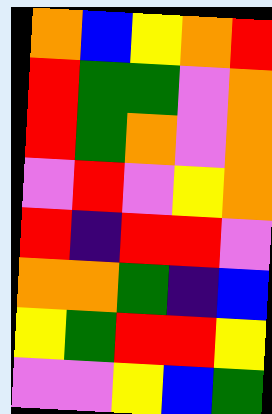[["orange", "blue", "yellow", "orange", "red"], ["red", "green", "green", "violet", "orange"], ["red", "green", "orange", "violet", "orange"], ["violet", "red", "violet", "yellow", "orange"], ["red", "indigo", "red", "red", "violet"], ["orange", "orange", "green", "indigo", "blue"], ["yellow", "green", "red", "red", "yellow"], ["violet", "violet", "yellow", "blue", "green"]]